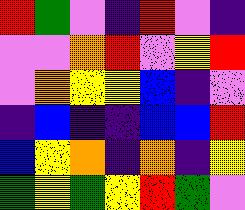[["red", "green", "violet", "indigo", "red", "violet", "indigo"], ["violet", "violet", "orange", "red", "violet", "yellow", "red"], ["violet", "orange", "yellow", "yellow", "blue", "indigo", "violet"], ["indigo", "blue", "indigo", "indigo", "blue", "blue", "red"], ["blue", "yellow", "orange", "indigo", "orange", "indigo", "yellow"], ["green", "yellow", "green", "yellow", "red", "green", "violet"]]